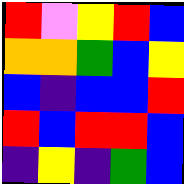[["red", "violet", "yellow", "red", "blue"], ["orange", "orange", "green", "blue", "yellow"], ["blue", "indigo", "blue", "blue", "red"], ["red", "blue", "red", "red", "blue"], ["indigo", "yellow", "indigo", "green", "blue"]]